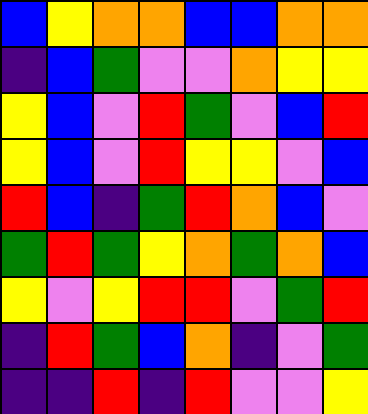[["blue", "yellow", "orange", "orange", "blue", "blue", "orange", "orange"], ["indigo", "blue", "green", "violet", "violet", "orange", "yellow", "yellow"], ["yellow", "blue", "violet", "red", "green", "violet", "blue", "red"], ["yellow", "blue", "violet", "red", "yellow", "yellow", "violet", "blue"], ["red", "blue", "indigo", "green", "red", "orange", "blue", "violet"], ["green", "red", "green", "yellow", "orange", "green", "orange", "blue"], ["yellow", "violet", "yellow", "red", "red", "violet", "green", "red"], ["indigo", "red", "green", "blue", "orange", "indigo", "violet", "green"], ["indigo", "indigo", "red", "indigo", "red", "violet", "violet", "yellow"]]